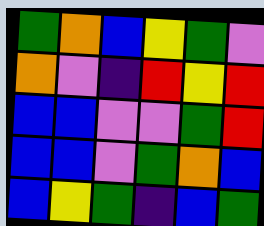[["green", "orange", "blue", "yellow", "green", "violet"], ["orange", "violet", "indigo", "red", "yellow", "red"], ["blue", "blue", "violet", "violet", "green", "red"], ["blue", "blue", "violet", "green", "orange", "blue"], ["blue", "yellow", "green", "indigo", "blue", "green"]]